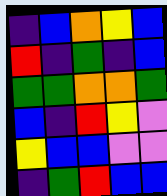[["indigo", "blue", "orange", "yellow", "blue"], ["red", "indigo", "green", "indigo", "blue"], ["green", "green", "orange", "orange", "green"], ["blue", "indigo", "red", "yellow", "violet"], ["yellow", "blue", "blue", "violet", "violet"], ["indigo", "green", "red", "blue", "blue"]]